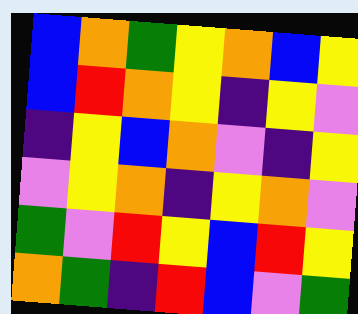[["blue", "orange", "green", "yellow", "orange", "blue", "yellow"], ["blue", "red", "orange", "yellow", "indigo", "yellow", "violet"], ["indigo", "yellow", "blue", "orange", "violet", "indigo", "yellow"], ["violet", "yellow", "orange", "indigo", "yellow", "orange", "violet"], ["green", "violet", "red", "yellow", "blue", "red", "yellow"], ["orange", "green", "indigo", "red", "blue", "violet", "green"]]